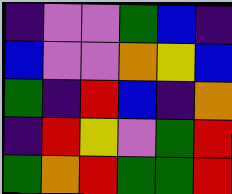[["indigo", "violet", "violet", "green", "blue", "indigo"], ["blue", "violet", "violet", "orange", "yellow", "blue"], ["green", "indigo", "red", "blue", "indigo", "orange"], ["indigo", "red", "yellow", "violet", "green", "red"], ["green", "orange", "red", "green", "green", "red"]]